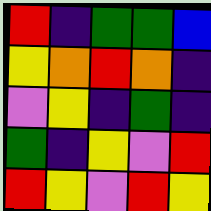[["red", "indigo", "green", "green", "blue"], ["yellow", "orange", "red", "orange", "indigo"], ["violet", "yellow", "indigo", "green", "indigo"], ["green", "indigo", "yellow", "violet", "red"], ["red", "yellow", "violet", "red", "yellow"]]